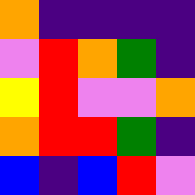[["orange", "indigo", "indigo", "indigo", "indigo"], ["violet", "red", "orange", "green", "indigo"], ["yellow", "red", "violet", "violet", "orange"], ["orange", "red", "red", "green", "indigo"], ["blue", "indigo", "blue", "red", "violet"]]